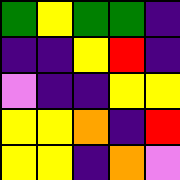[["green", "yellow", "green", "green", "indigo"], ["indigo", "indigo", "yellow", "red", "indigo"], ["violet", "indigo", "indigo", "yellow", "yellow"], ["yellow", "yellow", "orange", "indigo", "red"], ["yellow", "yellow", "indigo", "orange", "violet"]]